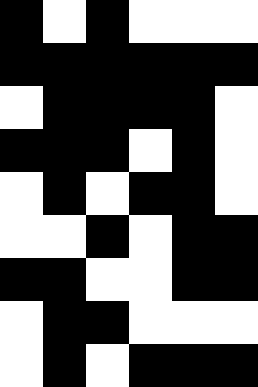[["black", "white", "black", "white", "white", "white"], ["black", "black", "black", "black", "black", "black"], ["white", "black", "black", "black", "black", "white"], ["black", "black", "black", "white", "black", "white"], ["white", "black", "white", "black", "black", "white"], ["white", "white", "black", "white", "black", "black"], ["black", "black", "white", "white", "black", "black"], ["white", "black", "black", "white", "white", "white"], ["white", "black", "white", "black", "black", "black"]]